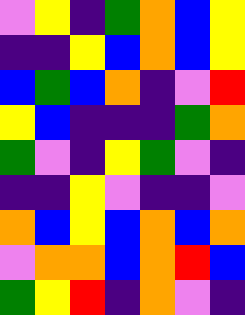[["violet", "yellow", "indigo", "green", "orange", "blue", "yellow"], ["indigo", "indigo", "yellow", "blue", "orange", "blue", "yellow"], ["blue", "green", "blue", "orange", "indigo", "violet", "red"], ["yellow", "blue", "indigo", "indigo", "indigo", "green", "orange"], ["green", "violet", "indigo", "yellow", "green", "violet", "indigo"], ["indigo", "indigo", "yellow", "violet", "indigo", "indigo", "violet"], ["orange", "blue", "yellow", "blue", "orange", "blue", "orange"], ["violet", "orange", "orange", "blue", "orange", "red", "blue"], ["green", "yellow", "red", "indigo", "orange", "violet", "indigo"]]